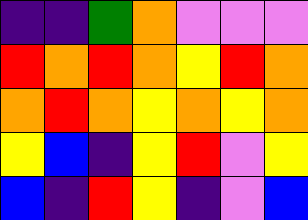[["indigo", "indigo", "green", "orange", "violet", "violet", "violet"], ["red", "orange", "red", "orange", "yellow", "red", "orange"], ["orange", "red", "orange", "yellow", "orange", "yellow", "orange"], ["yellow", "blue", "indigo", "yellow", "red", "violet", "yellow"], ["blue", "indigo", "red", "yellow", "indigo", "violet", "blue"]]